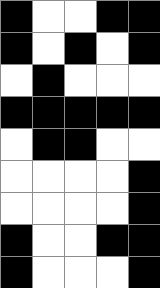[["black", "white", "white", "black", "black"], ["black", "white", "black", "white", "black"], ["white", "black", "white", "white", "white"], ["black", "black", "black", "black", "black"], ["white", "black", "black", "white", "white"], ["white", "white", "white", "white", "black"], ["white", "white", "white", "white", "black"], ["black", "white", "white", "black", "black"], ["black", "white", "white", "white", "black"]]